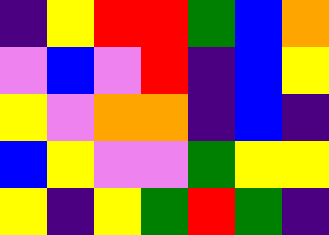[["indigo", "yellow", "red", "red", "green", "blue", "orange"], ["violet", "blue", "violet", "red", "indigo", "blue", "yellow"], ["yellow", "violet", "orange", "orange", "indigo", "blue", "indigo"], ["blue", "yellow", "violet", "violet", "green", "yellow", "yellow"], ["yellow", "indigo", "yellow", "green", "red", "green", "indigo"]]